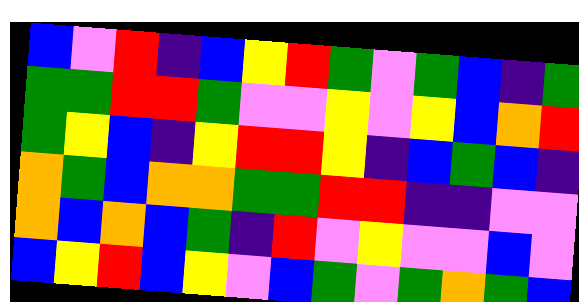[["blue", "violet", "red", "indigo", "blue", "yellow", "red", "green", "violet", "green", "blue", "indigo", "green"], ["green", "green", "red", "red", "green", "violet", "violet", "yellow", "violet", "yellow", "blue", "orange", "red"], ["green", "yellow", "blue", "indigo", "yellow", "red", "red", "yellow", "indigo", "blue", "green", "blue", "indigo"], ["orange", "green", "blue", "orange", "orange", "green", "green", "red", "red", "indigo", "indigo", "violet", "violet"], ["orange", "blue", "orange", "blue", "green", "indigo", "red", "violet", "yellow", "violet", "violet", "blue", "violet"], ["blue", "yellow", "red", "blue", "yellow", "violet", "blue", "green", "violet", "green", "orange", "green", "blue"]]